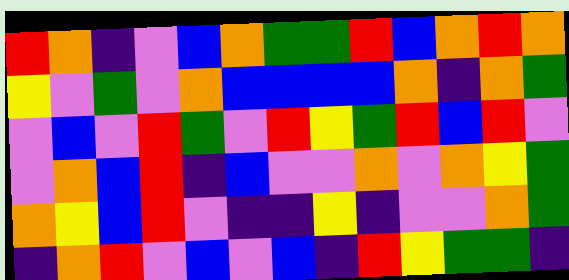[["red", "orange", "indigo", "violet", "blue", "orange", "green", "green", "red", "blue", "orange", "red", "orange"], ["yellow", "violet", "green", "violet", "orange", "blue", "blue", "blue", "blue", "orange", "indigo", "orange", "green"], ["violet", "blue", "violet", "red", "green", "violet", "red", "yellow", "green", "red", "blue", "red", "violet"], ["violet", "orange", "blue", "red", "indigo", "blue", "violet", "violet", "orange", "violet", "orange", "yellow", "green"], ["orange", "yellow", "blue", "red", "violet", "indigo", "indigo", "yellow", "indigo", "violet", "violet", "orange", "green"], ["indigo", "orange", "red", "violet", "blue", "violet", "blue", "indigo", "red", "yellow", "green", "green", "indigo"]]